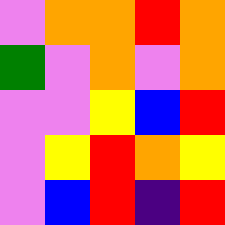[["violet", "orange", "orange", "red", "orange"], ["green", "violet", "orange", "violet", "orange"], ["violet", "violet", "yellow", "blue", "red"], ["violet", "yellow", "red", "orange", "yellow"], ["violet", "blue", "red", "indigo", "red"]]